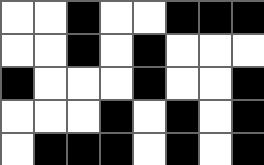[["white", "white", "black", "white", "white", "black", "black", "black"], ["white", "white", "black", "white", "black", "white", "white", "white"], ["black", "white", "white", "white", "black", "white", "white", "black"], ["white", "white", "white", "black", "white", "black", "white", "black"], ["white", "black", "black", "black", "white", "black", "white", "black"]]